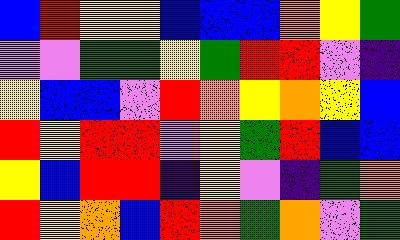[["blue", "red", "yellow", "yellow", "blue", "blue", "blue", "orange", "yellow", "green"], ["violet", "violet", "green", "green", "yellow", "green", "red", "red", "violet", "indigo"], ["yellow", "blue", "blue", "violet", "red", "orange", "yellow", "orange", "yellow", "blue"], ["red", "yellow", "red", "red", "violet", "yellow", "green", "red", "blue", "blue"], ["yellow", "blue", "red", "red", "indigo", "yellow", "violet", "indigo", "green", "orange"], ["red", "yellow", "orange", "blue", "red", "orange", "green", "orange", "violet", "green"]]